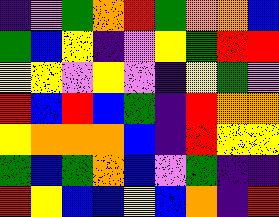[["indigo", "violet", "green", "orange", "red", "green", "orange", "orange", "blue"], ["green", "blue", "yellow", "indigo", "violet", "yellow", "green", "red", "red"], ["yellow", "yellow", "violet", "yellow", "violet", "indigo", "yellow", "green", "violet"], ["red", "blue", "red", "blue", "green", "indigo", "red", "orange", "orange"], ["yellow", "orange", "orange", "orange", "blue", "indigo", "red", "yellow", "yellow"], ["green", "blue", "green", "orange", "blue", "violet", "green", "indigo", "indigo"], ["red", "yellow", "blue", "blue", "yellow", "blue", "orange", "indigo", "red"]]